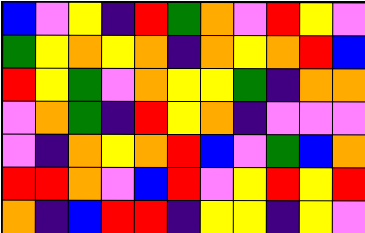[["blue", "violet", "yellow", "indigo", "red", "green", "orange", "violet", "red", "yellow", "violet"], ["green", "yellow", "orange", "yellow", "orange", "indigo", "orange", "yellow", "orange", "red", "blue"], ["red", "yellow", "green", "violet", "orange", "yellow", "yellow", "green", "indigo", "orange", "orange"], ["violet", "orange", "green", "indigo", "red", "yellow", "orange", "indigo", "violet", "violet", "violet"], ["violet", "indigo", "orange", "yellow", "orange", "red", "blue", "violet", "green", "blue", "orange"], ["red", "red", "orange", "violet", "blue", "red", "violet", "yellow", "red", "yellow", "red"], ["orange", "indigo", "blue", "red", "red", "indigo", "yellow", "yellow", "indigo", "yellow", "violet"]]